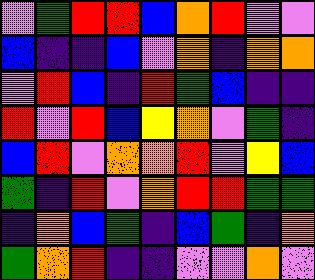[["violet", "green", "red", "red", "blue", "orange", "red", "violet", "violet"], ["blue", "indigo", "indigo", "blue", "violet", "orange", "indigo", "orange", "orange"], ["violet", "red", "blue", "indigo", "red", "green", "blue", "indigo", "indigo"], ["red", "violet", "red", "blue", "yellow", "orange", "violet", "green", "indigo"], ["blue", "red", "violet", "orange", "orange", "red", "violet", "yellow", "blue"], ["green", "indigo", "red", "violet", "orange", "red", "red", "green", "green"], ["indigo", "orange", "blue", "green", "indigo", "blue", "green", "indigo", "orange"], ["green", "orange", "red", "indigo", "indigo", "violet", "violet", "orange", "violet"]]